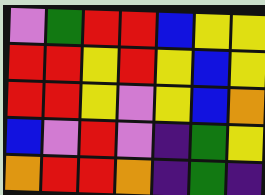[["violet", "green", "red", "red", "blue", "yellow", "yellow"], ["red", "red", "yellow", "red", "yellow", "blue", "yellow"], ["red", "red", "yellow", "violet", "yellow", "blue", "orange"], ["blue", "violet", "red", "violet", "indigo", "green", "yellow"], ["orange", "red", "red", "orange", "indigo", "green", "indigo"]]